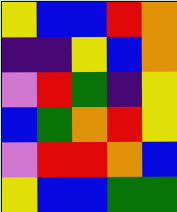[["yellow", "blue", "blue", "red", "orange"], ["indigo", "indigo", "yellow", "blue", "orange"], ["violet", "red", "green", "indigo", "yellow"], ["blue", "green", "orange", "red", "yellow"], ["violet", "red", "red", "orange", "blue"], ["yellow", "blue", "blue", "green", "green"]]